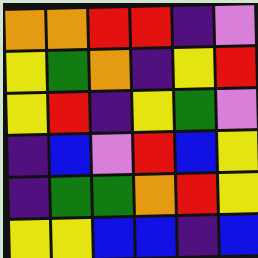[["orange", "orange", "red", "red", "indigo", "violet"], ["yellow", "green", "orange", "indigo", "yellow", "red"], ["yellow", "red", "indigo", "yellow", "green", "violet"], ["indigo", "blue", "violet", "red", "blue", "yellow"], ["indigo", "green", "green", "orange", "red", "yellow"], ["yellow", "yellow", "blue", "blue", "indigo", "blue"]]